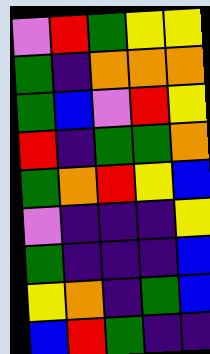[["violet", "red", "green", "yellow", "yellow"], ["green", "indigo", "orange", "orange", "orange"], ["green", "blue", "violet", "red", "yellow"], ["red", "indigo", "green", "green", "orange"], ["green", "orange", "red", "yellow", "blue"], ["violet", "indigo", "indigo", "indigo", "yellow"], ["green", "indigo", "indigo", "indigo", "blue"], ["yellow", "orange", "indigo", "green", "blue"], ["blue", "red", "green", "indigo", "indigo"]]